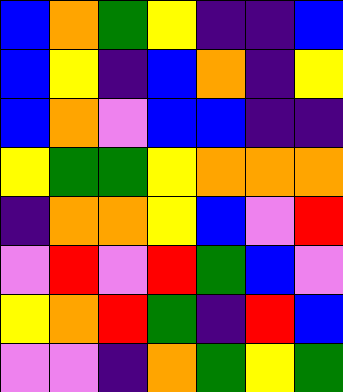[["blue", "orange", "green", "yellow", "indigo", "indigo", "blue"], ["blue", "yellow", "indigo", "blue", "orange", "indigo", "yellow"], ["blue", "orange", "violet", "blue", "blue", "indigo", "indigo"], ["yellow", "green", "green", "yellow", "orange", "orange", "orange"], ["indigo", "orange", "orange", "yellow", "blue", "violet", "red"], ["violet", "red", "violet", "red", "green", "blue", "violet"], ["yellow", "orange", "red", "green", "indigo", "red", "blue"], ["violet", "violet", "indigo", "orange", "green", "yellow", "green"]]